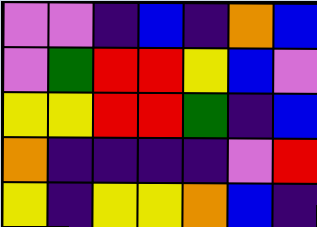[["violet", "violet", "indigo", "blue", "indigo", "orange", "blue"], ["violet", "green", "red", "red", "yellow", "blue", "violet"], ["yellow", "yellow", "red", "red", "green", "indigo", "blue"], ["orange", "indigo", "indigo", "indigo", "indigo", "violet", "red"], ["yellow", "indigo", "yellow", "yellow", "orange", "blue", "indigo"]]